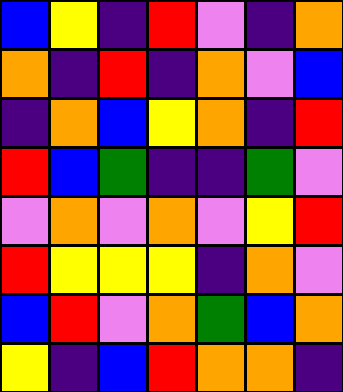[["blue", "yellow", "indigo", "red", "violet", "indigo", "orange"], ["orange", "indigo", "red", "indigo", "orange", "violet", "blue"], ["indigo", "orange", "blue", "yellow", "orange", "indigo", "red"], ["red", "blue", "green", "indigo", "indigo", "green", "violet"], ["violet", "orange", "violet", "orange", "violet", "yellow", "red"], ["red", "yellow", "yellow", "yellow", "indigo", "orange", "violet"], ["blue", "red", "violet", "orange", "green", "blue", "orange"], ["yellow", "indigo", "blue", "red", "orange", "orange", "indigo"]]